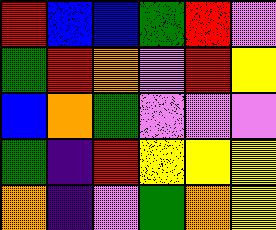[["red", "blue", "blue", "green", "red", "violet"], ["green", "red", "orange", "violet", "red", "yellow"], ["blue", "orange", "green", "violet", "violet", "violet"], ["green", "indigo", "red", "yellow", "yellow", "yellow"], ["orange", "indigo", "violet", "green", "orange", "yellow"]]